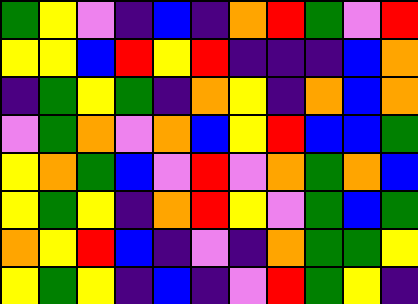[["green", "yellow", "violet", "indigo", "blue", "indigo", "orange", "red", "green", "violet", "red"], ["yellow", "yellow", "blue", "red", "yellow", "red", "indigo", "indigo", "indigo", "blue", "orange"], ["indigo", "green", "yellow", "green", "indigo", "orange", "yellow", "indigo", "orange", "blue", "orange"], ["violet", "green", "orange", "violet", "orange", "blue", "yellow", "red", "blue", "blue", "green"], ["yellow", "orange", "green", "blue", "violet", "red", "violet", "orange", "green", "orange", "blue"], ["yellow", "green", "yellow", "indigo", "orange", "red", "yellow", "violet", "green", "blue", "green"], ["orange", "yellow", "red", "blue", "indigo", "violet", "indigo", "orange", "green", "green", "yellow"], ["yellow", "green", "yellow", "indigo", "blue", "indigo", "violet", "red", "green", "yellow", "indigo"]]